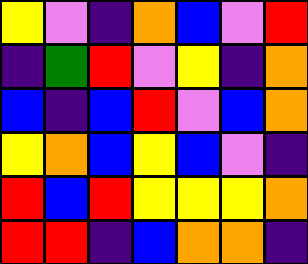[["yellow", "violet", "indigo", "orange", "blue", "violet", "red"], ["indigo", "green", "red", "violet", "yellow", "indigo", "orange"], ["blue", "indigo", "blue", "red", "violet", "blue", "orange"], ["yellow", "orange", "blue", "yellow", "blue", "violet", "indigo"], ["red", "blue", "red", "yellow", "yellow", "yellow", "orange"], ["red", "red", "indigo", "blue", "orange", "orange", "indigo"]]